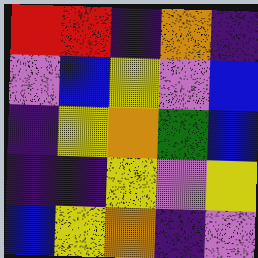[["red", "red", "indigo", "orange", "indigo"], ["violet", "blue", "yellow", "violet", "blue"], ["indigo", "yellow", "orange", "green", "blue"], ["indigo", "indigo", "yellow", "violet", "yellow"], ["blue", "yellow", "orange", "indigo", "violet"]]